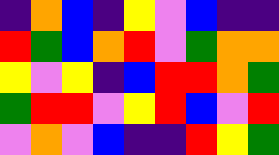[["indigo", "orange", "blue", "indigo", "yellow", "violet", "blue", "indigo", "indigo"], ["red", "green", "blue", "orange", "red", "violet", "green", "orange", "orange"], ["yellow", "violet", "yellow", "indigo", "blue", "red", "red", "orange", "green"], ["green", "red", "red", "violet", "yellow", "red", "blue", "violet", "red"], ["violet", "orange", "violet", "blue", "indigo", "indigo", "red", "yellow", "green"]]